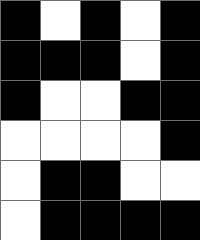[["black", "white", "black", "white", "black"], ["black", "black", "black", "white", "black"], ["black", "white", "white", "black", "black"], ["white", "white", "white", "white", "black"], ["white", "black", "black", "white", "white"], ["white", "black", "black", "black", "black"]]